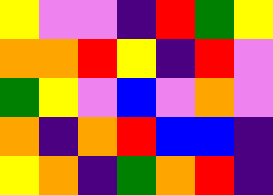[["yellow", "violet", "violet", "indigo", "red", "green", "yellow"], ["orange", "orange", "red", "yellow", "indigo", "red", "violet"], ["green", "yellow", "violet", "blue", "violet", "orange", "violet"], ["orange", "indigo", "orange", "red", "blue", "blue", "indigo"], ["yellow", "orange", "indigo", "green", "orange", "red", "indigo"]]